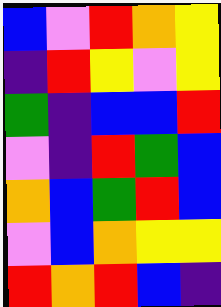[["blue", "violet", "red", "orange", "yellow"], ["indigo", "red", "yellow", "violet", "yellow"], ["green", "indigo", "blue", "blue", "red"], ["violet", "indigo", "red", "green", "blue"], ["orange", "blue", "green", "red", "blue"], ["violet", "blue", "orange", "yellow", "yellow"], ["red", "orange", "red", "blue", "indigo"]]